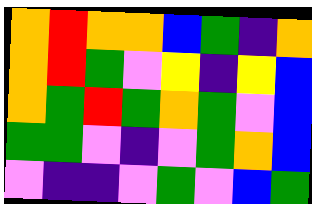[["orange", "red", "orange", "orange", "blue", "green", "indigo", "orange"], ["orange", "red", "green", "violet", "yellow", "indigo", "yellow", "blue"], ["orange", "green", "red", "green", "orange", "green", "violet", "blue"], ["green", "green", "violet", "indigo", "violet", "green", "orange", "blue"], ["violet", "indigo", "indigo", "violet", "green", "violet", "blue", "green"]]